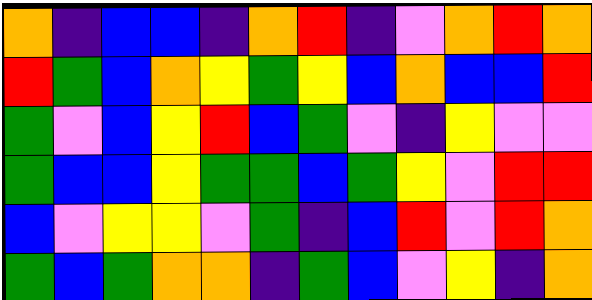[["orange", "indigo", "blue", "blue", "indigo", "orange", "red", "indigo", "violet", "orange", "red", "orange"], ["red", "green", "blue", "orange", "yellow", "green", "yellow", "blue", "orange", "blue", "blue", "red"], ["green", "violet", "blue", "yellow", "red", "blue", "green", "violet", "indigo", "yellow", "violet", "violet"], ["green", "blue", "blue", "yellow", "green", "green", "blue", "green", "yellow", "violet", "red", "red"], ["blue", "violet", "yellow", "yellow", "violet", "green", "indigo", "blue", "red", "violet", "red", "orange"], ["green", "blue", "green", "orange", "orange", "indigo", "green", "blue", "violet", "yellow", "indigo", "orange"]]